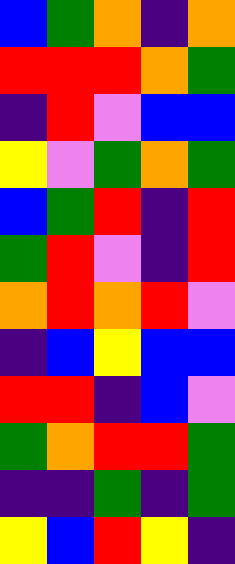[["blue", "green", "orange", "indigo", "orange"], ["red", "red", "red", "orange", "green"], ["indigo", "red", "violet", "blue", "blue"], ["yellow", "violet", "green", "orange", "green"], ["blue", "green", "red", "indigo", "red"], ["green", "red", "violet", "indigo", "red"], ["orange", "red", "orange", "red", "violet"], ["indigo", "blue", "yellow", "blue", "blue"], ["red", "red", "indigo", "blue", "violet"], ["green", "orange", "red", "red", "green"], ["indigo", "indigo", "green", "indigo", "green"], ["yellow", "blue", "red", "yellow", "indigo"]]